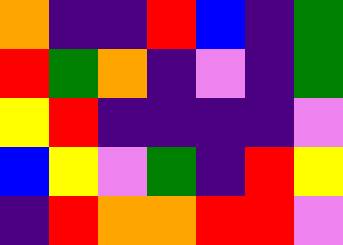[["orange", "indigo", "indigo", "red", "blue", "indigo", "green"], ["red", "green", "orange", "indigo", "violet", "indigo", "green"], ["yellow", "red", "indigo", "indigo", "indigo", "indigo", "violet"], ["blue", "yellow", "violet", "green", "indigo", "red", "yellow"], ["indigo", "red", "orange", "orange", "red", "red", "violet"]]